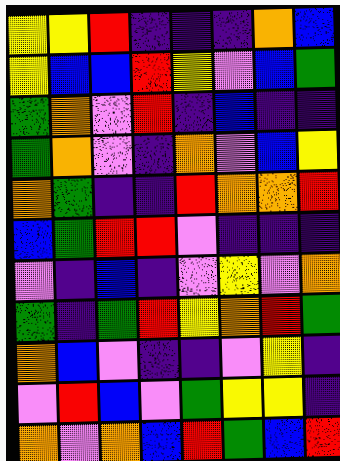[["yellow", "yellow", "red", "indigo", "indigo", "indigo", "orange", "blue"], ["yellow", "blue", "blue", "red", "yellow", "violet", "blue", "green"], ["green", "orange", "violet", "red", "indigo", "blue", "indigo", "indigo"], ["green", "orange", "violet", "indigo", "orange", "violet", "blue", "yellow"], ["orange", "green", "indigo", "indigo", "red", "orange", "orange", "red"], ["blue", "green", "red", "red", "violet", "indigo", "indigo", "indigo"], ["violet", "indigo", "blue", "indigo", "violet", "yellow", "violet", "orange"], ["green", "indigo", "green", "red", "yellow", "orange", "red", "green"], ["orange", "blue", "violet", "indigo", "indigo", "violet", "yellow", "indigo"], ["violet", "red", "blue", "violet", "green", "yellow", "yellow", "indigo"], ["orange", "violet", "orange", "blue", "red", "green", "blue", "red"]]